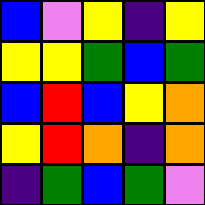[["blue", "violet", "yellow", "indigo", "yellow"], ["yellow", "yellow", "green", "blue", "green"], ["blue", "red", "blue", "yellow", "orange"], ["yellow", "red", "orange", "indigo", "orange"], ["indigo", "green", "blue", "green", "violet"]]